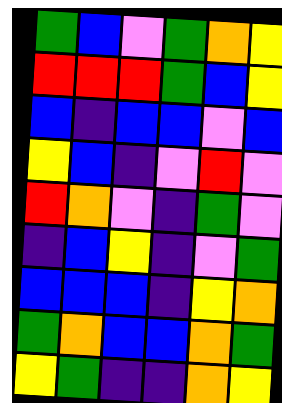[["green", "blue", "violet", "green", "orange", "yellow"], ["red", "red", "red", "green", "blue", "yellow"], ["blue", "indigo", "blue", "blue", "violet", "blue"], ["yellow", "blue", "indigo", "violet", "red", "violet"], ["red", "orange", "violet", "indigo", "green", "violet"], ["indigo", "blue", "yellow", "indigo", "violet", "green"], ["blue", "blue", "blue", "indigo", "yellow", "orange"], ["green", "orange", "blue", "blue", "orange", "green"], ["yellow", "green", "indigo", "indigo", "orange", "yellow"]]